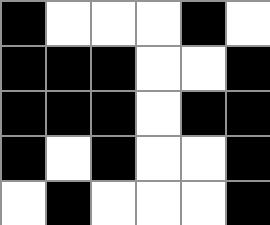[["black", "white", "white", "white", "black", "white"], ["black", "black", "black", "white", "white", "black"], ["black", "black", "black", "white", "black", "black"], ["black", "white", "black", "white", "white", "black"], ["white", "black", "white", "white", "white", "black"]]